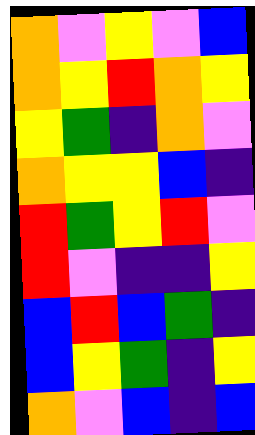[["orange", "violet", "yellow", "violet", "blue"], ["orange", "yellow", "red", "orange", "yellow"], ["yellow", "green", "indigo", "orange", "violet"], ["orange", "yellow", "yellow", "blue", "indigo"], ["red", "green", "yellow", "red", "violet"], ["red", "violet", "indigo", "indigo", "yellow"], ["blue", "red", "blue", "green", "indigo"], ["blue", "yellow", "green", "indigo", "yellow"], ["orange", "violet", "blue", "indigo", "blue"]]